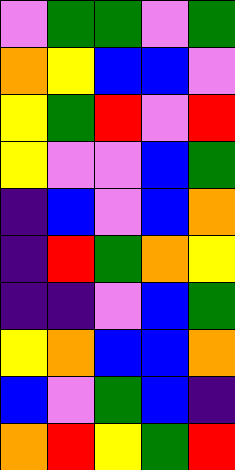[["violet", "green", "green", "violet", "green"], ["orange", "yellow", "blue", "blue", "violet"], ["yellow", "green", "red", "violet", "red"], ["yellow", "violet", "violet", "blue", "green"], ["indigo", "blue", "violet", "blue", "orange"], ["indigo", "red", "green", "orange", "yellow"], ["indigo", "indigo", "violet", "blue", "green"], ["yellow", "orange", "blue", "blue", "orange"], ["blue", "violet", "green", "blue", "indigo"], ["orange", "red", "yellow", "green", "red"]]